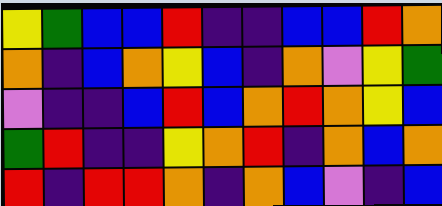[["yellow", "green", "blue", "blue", "red", "indigo", "indigo", "blue", "blue", "red", "orange"], ["orange", "indigo", "blue", "orange", "yellow", "blue", "indigo", "orange", "violet", "yellow", "green"], ["violet", "indigo", "indigo", "blue", "red", "blue", "orange", "red", "orange", "yellow", "blue"], ["green", "red", "indigo", "indigo", "yellow", "orange", "red", "indigo", "orange", "blue", "orange"], ["red", "indigo", "red", "red", "orange", "indigo", "orange", "blue", "violet", "indigo", "blue"]]